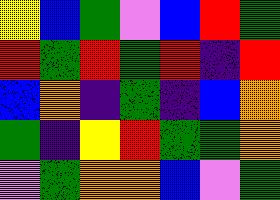[["yellow", "blue", "green", "violet", "blue", "red", "green"], ["red", "green", "red", "green", "red", "indigo", "red"], ["blue", "orange", "indigo", "green", "indigo", "blue", "orange"], ["green", "indigo", "yellow", "red", "green", "green", "orange"], ["violet", "green", "orange", "orange", "blue", "violet", "green"]]